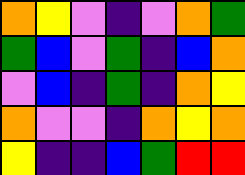[["orange", "yellow", "violet", "indigo", "violet", "orange", "green"], ["green", "blue", "violet", "green", "indigo", "blue", "orange"], ["violet", "blue", "indigo", "green", "indigo", "orange", "yellow"], ["orange", "violet", "violet", "indigo", "orange", "yellow", "orange"], ["yellow", "indigo", "indigo", "blue", "green", "red", "red"]]